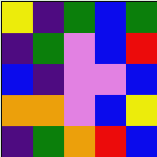[["yellow", "indigo", "green", "blue", "green"], ["indigo", "green", "violet", "blue", "red"], ["blue", "indigo", "violet", "violet", "blue"], ["orange", "orange", "violet", "blue", "yellow"], ["indigo", "green", "orange", "red", "blue"]]